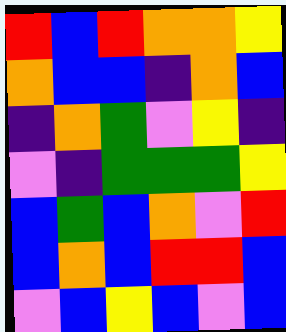[["red", "blue", "red", "orange", "orange", "yellow"], ["orange", "blue", "blue", "indigo", "orange", "blue"], ["indigo", "orange", "green", "violet", "yellow", "indigo"], ["violet", "indigo", "green", "green", "green", "yellow"], ["blue", "green", "blue", "orange", "violet", "red"], ["blue", "orange", "blue", "red", "red", "blue"], ["violet", "blue", "yellow", "blue", "violet", "blue"]]